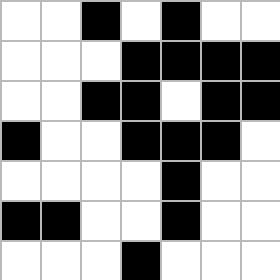[["white", "white", "black", "white", "black", "white", "white"], ["white", "white", "white", "black", "black", "black", "black"], ["white", "white", "black", "black", "white", "black", "black"], ["black", "white", "white", "black", "black", "black", "white"], ["white", "white", "white", "white", "black", "white", "white"], ["black", "black", "white", "white", "black", "white", "white"], ["white", "white", "white", "black", "white", "white", "white"]]